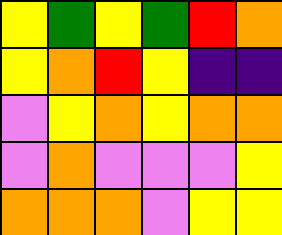[["yellow", "green", "yellow", "green", "red", "orange"], ["yellow", "orange", "red", "yellow", "indigo", "indigo"], ["violet", "yellow", "orange", "yellow", "orange", "orange"], ["violet", "orange", "violet", "violet", "violet", "yellow"], ["orange", "orange", "orange", "violet", "yellow", "yellow"]]